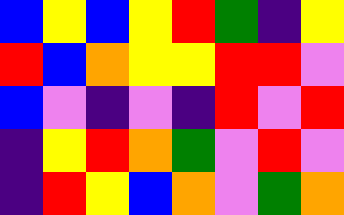[["blue", "yellow", "blue", "yellow", "red", "green", "indigo", "yellow"], ["red", "blue", "orange", "yellow", "yellow", "red", "red", "violet"], ["blue", "violet", "indigo", "violet", "indigo", "red", "violet", "red"], ["indigo", "yellow", "red", "orange", "green", "violet", "red", "violet"], ["indigo", "red", "yellow", "blue", "orange", "violet", "green", "orange"]]